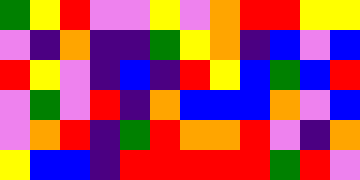[["green", "yellow", "red", "violet", "violet", "yellow", "violet", "orange", "red", "red", "yellow", "yellow"], ["violet", "indigo", "orange", "indigo", "indigo", "green", "yellow", "orange", "indigo", "blue", "violet", "blue"], ["red", "yellow", "violet", "indigo", "blue", "indigo", "red", "yellow", "blue", "green", "blue", "red"], ["violet", "green", "violet", "red", "indigo", "orange", "blue", "blue", "blue", "orange", "violet", "blue"], ["violet", "orange", "red", "indigo", "green", "red", "orange", "orange", "red", "violet", "indigo", "orange"], ["yellow", "blue", "blue", "indigo", "red", "red", "red", "red", "red", "green", "red", "violet"]]